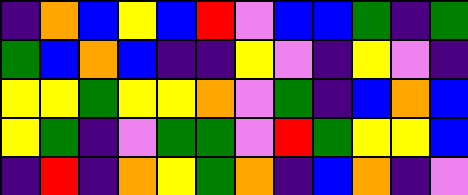[["indigo", "orange", "blue", "yellow", "blue", "red", "violet", "blue", "blue", "green", "indigo", "green"], ["green", "blue", "orange", "blue", "indigo", "indigo", "yellow", "violet", "indigo", "yellow", "violet", "indigo"], ["yellow", "yellow", "green", "yellow", "yellow", "orange", "violet", "green", "indigo", "blue", "orange", "blue"], ["yellow", "green", "indigo", "violet", "green", "green", "violet", "red", "green", "yellow", "yellow", "blue"], ["indigo", "red", "indigo", "orange", "yellow", "green", "orange", "indigo", "blue", "orange", "indigo", "violet"]]